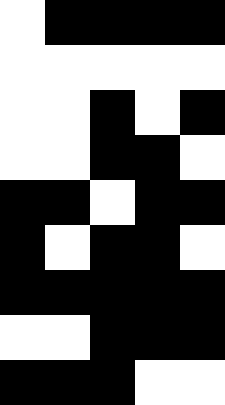[["white", "black", "black", "black", "black"], ["white", "white", "white", "white", "white"], ["white", "white", "black", "white", "black"], ["white", "white", "black", "black", "white"], ["black", "black", "white", "black", "black"], ["black", "white", "black", "black", "white"], ["black", "black", "black", "black", "black"], ["white", "white", "black", "black", "black"], ["black", "black", "black", "white", "white"]]